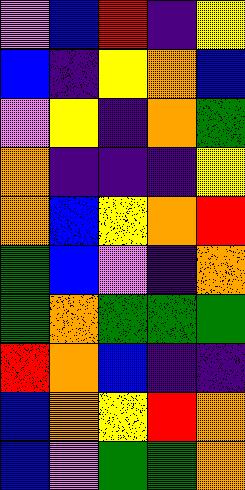[["violet", "blue", "red", "indigo", "yellow"], ["blue", "indigo", "yellow", "orange", "blue"], ["violet", "yellow", "indigo", "orange", "green"], ["orange", "indigo", "indigo", "indigo", "yellow"], ["orange", "blue", "yellow", "orange", "red"], ["green", "blue", "violet", "indigo", "orange"], ["green", "orange", "green", "green", "green"], ["red", "orange", "blue", "indigo", "indigo"], ["blue", "orange", "yellow", "red", "orange"], ["blue", "violet", "green", "green", "orange"]]